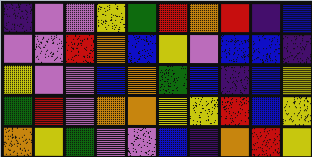[["indigo", "violet", "violet", "yellow", "green", "red", "orange", "red", "indigo", "blue"], ["violet", "violet", "red", "orange", "blue", "yellow", "violet", "blue", "blue", "indigo"], ["yellow", "violet", "violet", "blue", "orange", "green", "blue", "indigo", "blue", "yellow"], ["green", "red", "violet", "orange", "orange", "yellow", "yellow", "red", "blue", "yellow"], ["orange", "yellow", "green", "violet", "violet", "blue", "indigo", "orange", "red", "yellow"]]